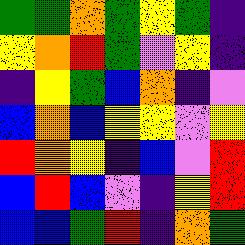[["green", "green", "orange", "green", "yellow", "green", "indigo"], ["yellow", "orange", "red", "green", "violet", "yellow", "indigo"], ["indigo", "yellow", "green", "blue", "orange", "indigo", "violet"], ["blue", "orange", "blue", "yellow", "yellow", "violet", "yellow"], ["red", "orange", "yellow", "indigo", "blue", "violet", "red"], ["blue", "red", "blue", "violet", "indigo", "yellow", "red"], ["blue", "blue", "green", "red", "indigo", "orange", "green"]]